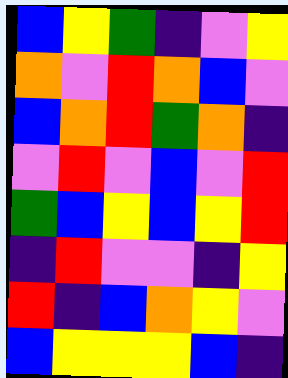[["blue", "yellow", "green", "indigo", "violet", "yellow"], ["orange", "violet", "red", "orange", "blue", "violet"], ["blue", "orange", "red", "green", "orange", "indigo"], ["violet", "red", "violet", "blue", "violet", "red"], ["green", "blue", "yellow", "blue", "yellow", "red"], ["indigo", "red", "violet", "violet", "indigo", "yellow"], ["red", "indigo", "blue", "orange", "yellow", "violet"], ["blue", "yellow", "yellow", "yellow", "blue", "indigo"]]